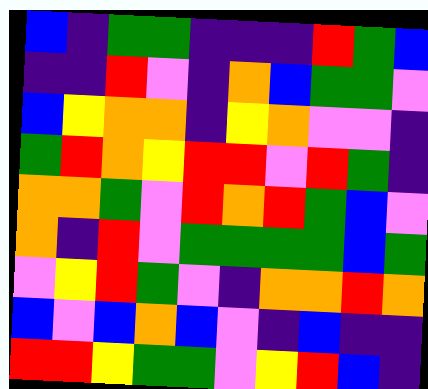[["blue", "indigo", "green", "green", "indigo", "indigo", "indigo", "red", "green", "blue"], ["indigo", "indigo", "red", "violet", "indigo", "orange", "blue", "green", "green", "violet"], ["blue", "yellow", "orange", "orange", "indigo", "yellow", "orange", "violet", "violet", "indigo"], ["green", "red", "orange", "yellow", "red", "red", "violet", "red", "green", "indigo"], ["orange", "orange", "green", "violet", "red", "orange", "red", "green", "blue", "violet"], ["orange", "indigo", "red", "violet", "green", "green", "green", "green", "blue", "green"], ["violet", "yellow", "red", "green", "violet", "indigo", "orange", "orange", "red", "orange"], ["blue", "violet", "blue", "orange", "blue", "violet", "indigo", "blue", "indigo", "indigo"], ["red", "red", "yellow", "green", "green", "violet", "yellow", "red", "blue", "indigo"]]